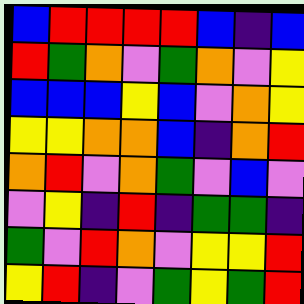[["blue", "red", "red", "red", "red", "blue", "indigo", "blue"], ["red", "green", "orange", "violet", "green", "orange", "violet", "yellow"], ["blue", "blue", "blue", "yellow", "blue", "violet", "orange", "yellow"], ["yellow", "yellow", "orange", "orange", "blue", "indigo", "orange", "red"], ["orange", "red", "violet", "orange", "green", "violet", "blue", "violet"], ["violet", "yellow", "indigo", "red", "indigo", "green", "green", "indigo"], ["green", "violet", "red", "orange", "violet", "yellow", "yellow", "red"], ["yellow", "red", "indigo", "violet", "green", "yellow", "green", "red"]]